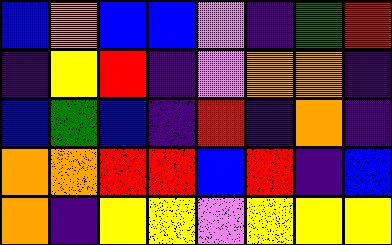[["blue", "orange", "blue", "blue", "violet", "indigo", "green", "red"], ["indigo", "yellow", "red", "indigo", "violet", "orange", "orange", "indigo"], ["blue", "green", "blue", "indigo", "red", "indigo", "orange", "indigo"], ["orange", "orange", "red", "red", "blue", "red", "indigo", "blue"], ["orange", "indigo", "yellow", "yellow", "violet", "yellow", "yellow", "yellow"]]